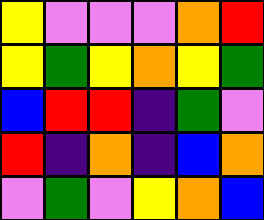[["yellow", "violet", "violet", "violet", "orange", "red"], ["yellow", "green", "yellow", "orange", "yellow", "green"], ["blue", "red", "red", "indigo", "green", "violet"], ["red", "indigo", "orange", "indigo", "blue", "orange"], ["violet", "green", "violet", "yellow", "orange", "blue"]]